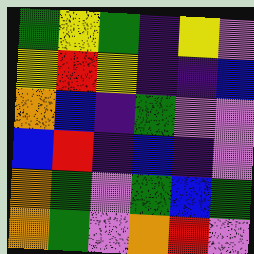[["green", "yellow", "green", "indigo", "yellow", "violet"], ["yellow", "red", "yellow", "indigo", "indigo", "blue"], ["orange", "blue", "indigo", "green", "violet", "violet"], ["blue", "red", "indigo", "blue", "indigo", "violet"], ["orange", "green", "violet", "green", "blue", "green"], ["orange", "green", "violet", "orange", "red", "violet"]]